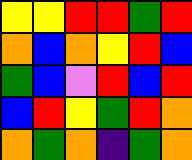[["yellow", "yellow", "red", "red", "green", "red"], ["orange", "blue", "orange", "yellow", "red", "blue"], ["green", "blue", "violet", "red", "blue", "red"], ["blue", "red", "yellow", "green", "red", "orange"], ["orange", "green", "orange", "indigo", "green", "orange"]]